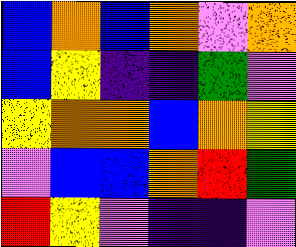[["blue", "orange", "blue", "orange", "violet", "orange"], ["blue", "yellow", "indigo", "indigo", "green", "violet"], ["yellow", "orange", "orange", "blue", "orange", "yellow"], ["violet", "blue", "blue", "orange", "red", "green"], ["red", "yellow", "violet", "indigo", "indigo", "violet"]]